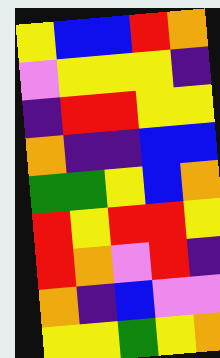[["yellow", "blue", "blue", "red", "orange"], ["violet", "yellow", "yellow", "yellow", "indigo"], ["indigo", "red", "red", "yellow", "yellow"], ["orange", "indigo", "indigo", "blue", "blue"], ["green", "green", "yellow", "blue", "orange"], ["red", "yellow", "red", "red", "yellow"], ["red", "orange", "violet", "red", "indigo"], ["orange", "indigo", "blue", "violet", "violet"], ["yellow", "yellow", "green", "yellow", "orange"]]